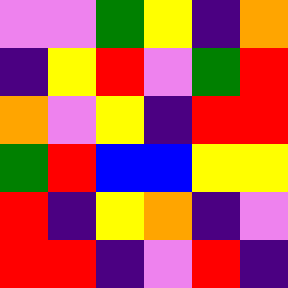[["violet", "violet", "green", "yellow", "indigo", "orange"], ["indigo", "yellow", "red", "violet", "green", "red"], ["orange", "violet", "yellow", "indigo", "red", "red"], ["green", "red", "blue", "blue", "yellow", "yellow"], ["red", "indigo", "yellow", "orange", "indigo", "violet"], ["red", "red", "indigo", "violet", "red", "indigo"]]